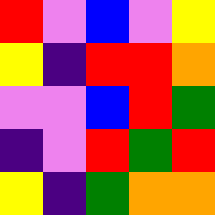[["red", "violet", "blue", "violet", "yellow"], ["yellow", "indigo", "red", "red", "orange"], ["violet", "violet", "blue", "red", "green"], ["indigo", "violet", "red", "green", "red"], ["yellow", "indigo", "green", "orange", "orange"]]